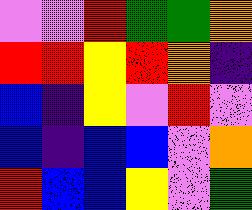[["violet", "violet", "red", "green", "green", "orange"], ["red", "red", "yellow", "red", "orange", "indigo"], ["blue", "indigo", "yellow", "violet", "red", "violet"], ["blue", "indigo", "blue", "blue", "violet", "orange"], ["red", "blue", "blue", "yellow", "violet", "green"]]